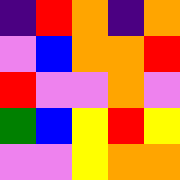[["indigo", "red", "orange", "indigo", "orange"], ["violet", "blue", "orange", "orange", "red"], ["red", "violet", "violet", "orange", "violet"], ["green", "blue", "yellow", "red", "yellow"], ["violet", "violet", "yellow", "orange", "orange"]]